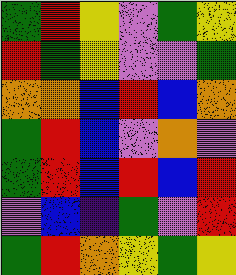[["green", "red", "yellow", "violet", "green", "yellow"], ["red", "green", "yellow", "violet", "violet", "green"], ["orange", "orange", "blue", "red", "blue", "orange"], ["green", "red", "blue", "violet", "orange", "violet"], ["green", "red", "blue", "red", "blue", "red"], ["violet", "blue", "indigo", "green", "violet", "red"], ["green", "red", "orange", "yellow", "green", "yellow"]]